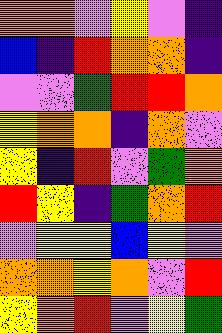[["orange", "orange", "violet", "yellow", "violet", "indigo"], ["blue", "indigo", "red", "orange", "orange", "indigo"], ["violet", "violet", "green", "red", "red", "orange"], ["yellow", "orange", "orange", "indigo", "orange", "violet"], ["yellow", "indigo", "red", "violet", "green", "orange"], ["red", "yellow", "indigo", "green", "orange", "red"], ["violet", "yellow", "yellow", "blue", "yellow", "violet"], ["orange", "orange", "yellow", "orange", "violet", "red"], ["yellow", "orange", "red", "violet", "yellow", "green"]]